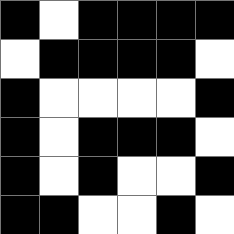[["black", "white", "black", "black", "black", "black"], ["white", "black", "black", "black", "black", "white"], ["black", "white", "white", "white", "white", "black"], ["black", "white", "black", "black", "black", "white"], ["black", "white", "black", "white", "white", "black"], ["black", "black", "white", "white", "black", "white"]]